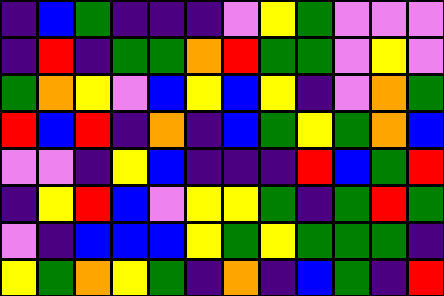[["indigo", "blue", "green", "indigo", "indigo", "indigo", "violet", "yellow", "green", "violet", "violet", "violet"], ["indigo", "red", "indigo", "green", "green", "orange", "red", "green", "green", "violet", "yellow", "violet"], ["green", "orange", "yellow", "violet", "blue", "yellow", "blue", "yellow", "indigo", "violet", "orange", "green"], ["red", "blue", "red", "indigo", "orange", "indigo", "blue", "green", "yellow", "green", "orange", "blue"], ["violet", "violet", "indigo", "yellow", "blue", "indigo", "indigo", "indigo", "red", "blue", "green", "red"], ["indigo", "yellow", "red", "blue", "violet", "yellow", "yellow", "green", "indigo", "green", "red", "green"], ["violet", "indigo", "blue", "blue", "blue", "yellow", "green", "yellow", "green", "green", "green", "indigo"], ["yellow", "green", "orange", "yellow", "green", "indigo", "orange", "indigo", "blue", "green", "indigo", "red"]]